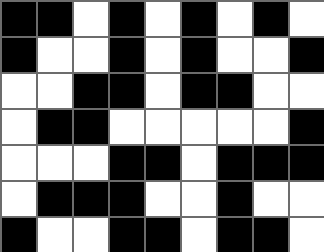[["black", "black", "white", "black", "white", "black", "white", "black", "white"], ["black", "white", "white", "black", "white", "black", "white", "white", "black"], ["white", "white", "black", "black", "white", "black", "black", "white", "white"], ["white", "black", "black", "white", "white", "white", "white", "white", "black"], ["white", "white", "white", "black", "black", "white", "black", "black", "black"], ["white", "black", "black", "black", "white", "white", "black", "white", "white"], ["black", "white", "white", "black", "black", "white", "black", "black", "white"]]